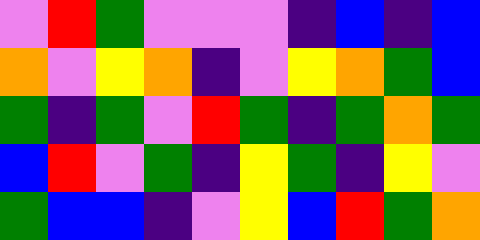[["violet", "red", "green", "violet", "violet", "violet", "indigo", "blue", "indigo", "blue"], ["orange", "violet", "yellow", "orange", "indigo", "violet", "yellow", "orange", "green", "blue"], ["green", "indigo", "green", "violet", "red", "green", "indigo", "green", "orange", "green"], ["blue", "red", "violet", "green", "indigo", "yellow", "green", "indigo", "yellow", "violet"], ["green", "blue", "blue", "indigo", "violet", "yellow", "blue", "red", "green", "orange"]]